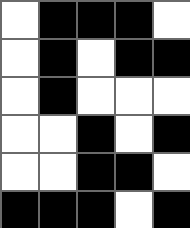[["white", "black", "black", "black", "white"], ["white", "black", "white", "black", "black"], ["white", "black", "white", "white", "white"], ["white", "white", "black", "white", "black"], ["white", "white", "black", "black", "white"], ["black", "black", "black", "white", "black"]]